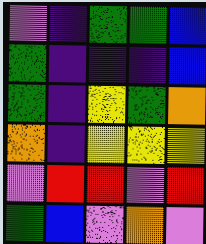[["violet", "indigo", "green", "green", "blue"], ["green", "indigo", "indigo", "indigo", "blue"], ["green", "indigo", "yellow", "green", "orange"], ["orange", "indigo", "yellow", "yellow", "yellow"], ["violet", "red", "red", "violet", "red"], ["green", "blue", "violet", "orange", "violet"]]